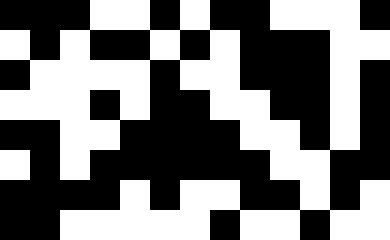[["black", "black", "black", "white", "white", "black", "white", "black", "black", "white", "white", "white", "black"], ["white", "black", "white", "black", "black", "white", "black", "white", "black", "black", "black", "white", "white"], ["black", "white", "white", "white", "white", "black", "white", "white", "black", "black", "black", "white", "black"], ["white", "white", "white", "black", "white", "black", "black", "white", "white", "black", "black", "white", "black"], ["black", "black", "white", "white", "black", "black", "black", "black", "white", "white", "black", "white", "black"], ["white", "black", "white", "black", "black", "black", "black", "black", "black", "white", "white", "black", "black"], ["black", "black", "black", "black", "white", "black", "white", "white", "black", "black", "white", "black", "white"], ["black", "black", "white", "white", "white", "white", "white", "black", "white", "white", "black", "white", "white"]]